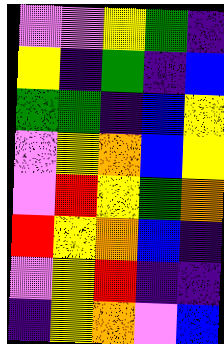[["violet", "violet", "yellow", "green", "indigo"], ["yellow", "indigo", "green", "indigo", "blue"], ["green", "green", "indigo", "blue", "yellow"], ["violet", "yellow", "orange", "blue", "yellow"], ["violet", "red", "yellow", "green", "orange"], ["red", "yellow", "orange", "blue", "indigo"], ["violet", "yellow", "red", "indigo", "indigo"], ["indigo", "yellow", "orange", "violet", "blue"]]